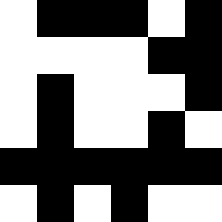[["white", "black", "black", "black", "white", "black"], ["white", "white", "white", "white", "black", "black"], ["white", "black", "white", "white", "white", "black"], ["white", "black", "white", "white", "black", "white"], ["black", "black", "black", "black", "black", "black"], ["white", "black", "white", "black", "white", "white"]]